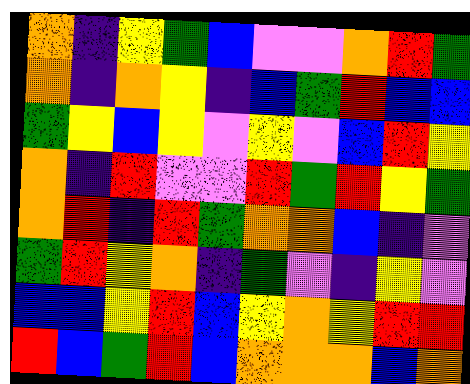[["orange", "indigo", "yellow", "green", "blue", "violet", "violet", "orange", "red", "green"], ["orange", "indigo", "orange", "yellow", "indigo", "blue", "green", "red", "blue", "blue"], ["green", "yellow", "blue", "yellow", "violet", "yellow", "violet", "blue", "red", "yellow"], ["orange", "indigo", "red", "violet", "violet", "red", "green", "red", "yellow", "green"], ["orange", "red", "indigo", "red", "green", "orange", "orange", "blue", "indigo", "violet"], ["green", "red", "yellow", "orange", "indigo", "green", "violet", "indigo", "yellow", "violet"], ["blue", "blue", "yellow", "red", "blue", "yellow", "orange", "yellow", "red", "red"], ["red", "blue", "green", "red", "blue", "orange", "orange", "orange", "blue", "orange"]]